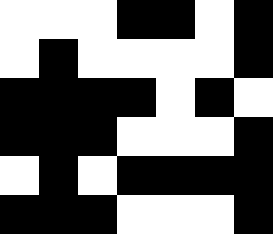[["white", "white", "white", "black", "black", "white", "black"], ["white", "black", "white", "white", "white", "white", "black"], ["black", "black", "black", "black", "white", "black", "white"], ["black", "black", "black", "white", "white", "white", "black"], ["white", "black", "white", "black", "black", "black", "black"], ["black", "black", "black", "white", "white", "white", "black"]]